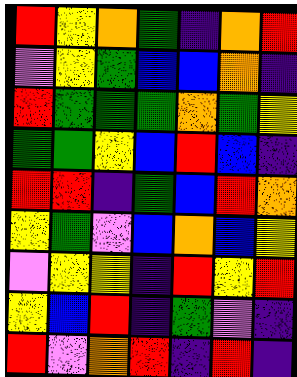[["red", "yellow", "orange", "green", "indigo", "orange", "red"], ["violet", "yellow", "green", "blue", "blue", "orange", "indigo"], ["red", "green", "green", "green", "orange", "green", "yellow"], ["green", "green", "yellow", "blue", "red", "blue", "indigo"], ["red", "red", "indigo", "green", "blue", "red", "orange"], ["yellow", "green", "violet", "blue", "orange", "blue", "yellow"], ["violet", "yellow", "yellow", "indigo", "red", "yellow", "red"], ["yellow", "blue", "red", "indigo", "green", "violet", "indigo"], ["red", "violet", "orange", "red", "indigo", "red", "indigo"]]